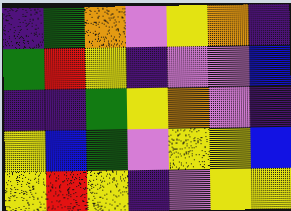[["indigo", "green", "orange", "violet", "yellow", "orange", "indigo"], ["green", "red", "yellow", "indigo", "violet", "violet", "blue"], ["indigo", "indigo", "green", "yellow", "orange", "violet", "indigo"], ["yellow", "blue", "green", "violet", "yellow", "yellow", "blue"], ["yellow", "red", "yellow", "indigo", "violet", "yellow", "yellow"]]